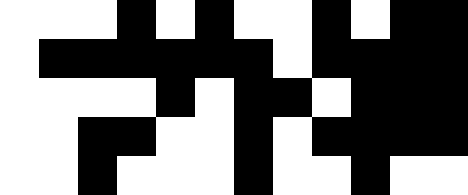[["white", "white", "white", "black", "white", "black", "white", "white", "black", "white", "black", "black"], ["white", "black", "black", "black", "black", "black", "black", "white", "black", "black", "black", "black"], ["white", "white", "white", "white", "black", "white", "black", "black", "white", "black", "black", "black"], ["white", "white", "black", "black", "white", "white", "black", "white", "black", "black", "black", "black"], ["white", "white", "black", "white", "white", "white", "black", "white", "white", "black", "white", "white"]]